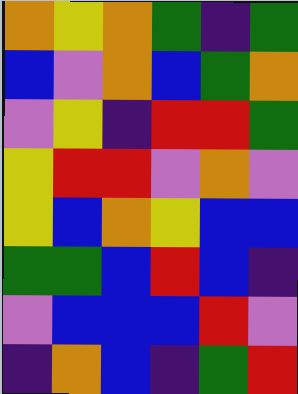[["orange", "yellow", "orange", "green", "indigo", "green"], ["blue", "violet", "orange", "blue", "green", "orange"], ["violet", "yellow", "indigo", "red", "red", "green"], ["yellow", "red", "red", "violet", "orange", "violet"], ["yellow", "blue", "orange", "yellow", "blue", "blue"], ["green", "green", "blue", "red", "blue", "indigo"], ["violet", "blue", "blue", "blue", "red", "violet"], ["indigo", "orange", "blue", "indigo", "green", "red"]]